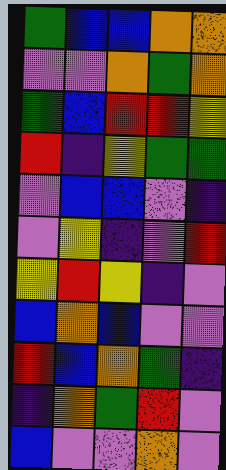[["green", "blue", "blue", "orange", "orange"], ["violet", "violet", "orange", "green", "orange"], ["green", "blue", "red", "red", "yellow"], ["red", "indigo", "yellow", "green", "green"], ["violet", "blue", "blue", "violet", "indigo"], ["violet", "yellow", "indigo", "violet", "red"], ["yellow", "red", "yellow", "indigo", "violet"], ["blue", "orange", "blue", "violet", "violet"], ["red", "blue", "orange", "green", "indigo"], ["indigo", "orange", "green", "red", "violet"], ["blue", "violet", "violet", "orange", "violet"]]